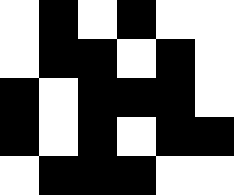[["white", "black", "white", "black", "white", "white"], ["white", "black", "black", "white", "black", "white"], ["black", "white", "black", "black", "black", "white"], ["black", "white", "black", "white", "black", "black"], ["white", "black", "black", "black", "white", "white"]]